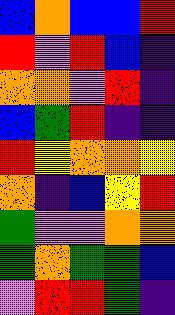[["blue", "orange", "blue", "blue", "red"], ["red", "violet", "red", "blue", "indigo"], ["orange", "orange", "violet", "red", "indigo"], ["blue", "green", "red", "indigo", "indigo"], ["red", "yellow", "orange", "orange", "yellow"], ["orange", "indigo", "blue", "yellow", "red"], ["green", "violet", "violet", "orange", "orange"], ["green", "orange", "green", "green", "blue"], ["violet", "red", "red", "green", "indigo"]]